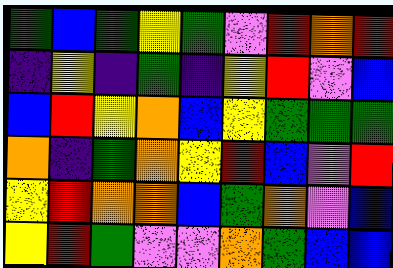[["green", "blue", "green", "yellow", "green", "violet", "red", "orange", "red"], ["indigo", "yellow", "indigo", "green", "indigo", "yellow", "red", "violet", "blue"], ["blue", "red", "yellow", "orange", "blue", "yellow", "green", "green", "green"], ["orange", "indigo", "green", "orange", "yellow", "red", "blue", "violet", "red"], ["yellow", "red", "orange", "orange", "blue", "green", "orange", "violet", "blue"], ["yellow", "red", "green", "violet", "violet", "orange", "green", "blue", "blue"]]